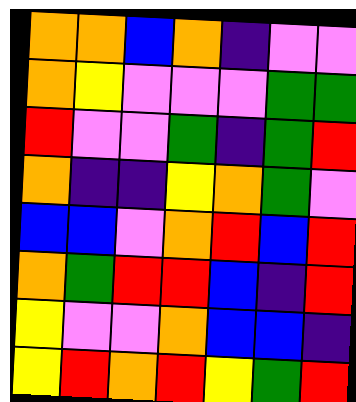[["orange", "orange", "blue", "orange", "indigo", "violet", "violet"], ["orange", "yellow", "violet", "violet", "violet", "green", "green"], ["red", "violet", "violet", "green", "indigo", "green", "red"], ["orange", "indigo", "indigo", "yellow", "orange", "green", "violet"], ["blue", "blue", "violet", "orange", "red", "blue", "red"], ["orange", "green", "red", "red", "blue", "indigo", "red"], ["yellow", "violet", "violet", "orange", "blue", "blue", "indigo"], ["yellow", "red", "orange", "red", "yellow", "green", "red"]]